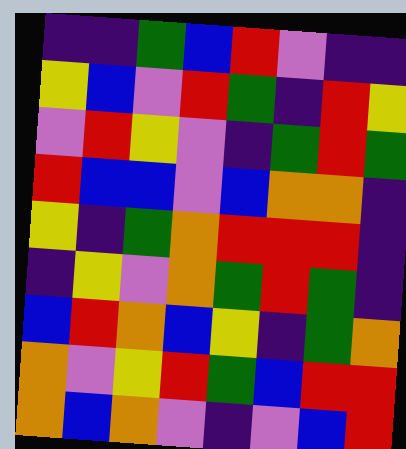[["indigo", "indigo", "green", "blue", "red", "violet", "indigo", "indigo"], ["yellow", "blue", "violet", "red", "green", "indigo", "red", "yellow"], ["violet", "red", "yellow", "violet", "indigo", "green", "red", "green"], ["red", "blue", "blue", "violet", "blue", "orange", "orange", "indigo"], ["yellow", "indigo", "green", "orange", "red", "red", "red", "indigo"], ["indigo", "yellow", "violet", "orange", "green", "red", "green", "indigo"], ["blue", "red", "orange", "blue", "yellow", "indigo", "green", "orange"], ["orange", "violet", "yellow", "red", "green", "blue", "red", "red"], ["orange", "blue", "orange", "violet", "indigo", "violet", "blue", "red"]]